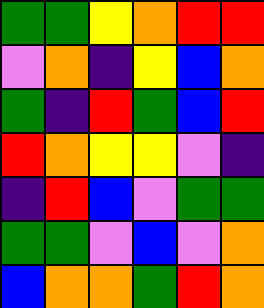[["green", "green", "yellow", "orange", "red", "red"], ["violet", "orange", "indigo", "yellow", "blue", "orange"], ["green", "indigo", "red", "green", "blue", "red"], ["red", "orange", "yellow", "yellow", "violet", "indigo"], ["indigo", "red", "blue", "violet", "green", "green"], ["green", "green", "violet", "blue", "violet", "orange"], ["blue", "orange", "orange", "green", "red", "orange"]]